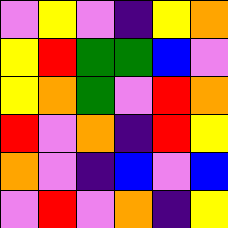[["violet", "yellow", "violet", "indigo", "yellow", "orange"], ["yellow", "red", "green", "green", "blue", "violet"], ["yellow", "orange", "green", "violet", "red", "orange"], ["red", "violet", "orange", "indigo", "red", "yellow"], ["orange", "violet", "indigo", "blue", "violet", "blue"], ["violet", "red", "violet", "orange", "indigo", "yellow"]]